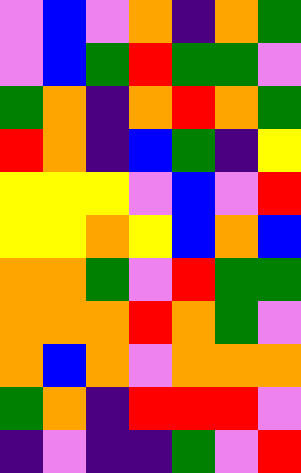[["violet", "blue", "violet", "orange", "indigo", "orange", "green"], ["violet", "blue", "green", "red", "green", "green", "violet"], ["green", "orange", "indigo", "orange", "red", "orange", "green"], ["red", "orange", "indigo", "blue", "green", "indigo", "yellow"], ["yellow", "yellow", "yellow", "violet", "blue", "violet", "red"], ["yellow", "yellow", "orange", "yellow", "blue", "orange", "blue"], ["orange", "orange", "green", "violet", "red", "green", "green"], ["orange", "orange", "orange", "red", "orange", "green", "violet"], ["orange", "blue", "orange", "violet", "orange", "orange", "orange"], ["green", "orange", "indigo", "red", "red", "red", "violet"], ["indigo", "violet", "indigo", "indigo", "green", "violet", "red"]]